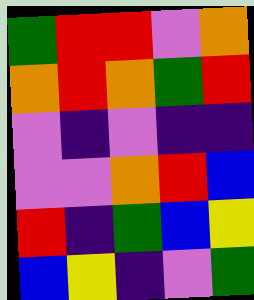[["green", "red", "red", "violet", "orange"], ["orange", "red", "orange", "green", "red"], ["violet", "indigo", "violet", "indigo", "indigo"], ["violet", "violet", "orange", "red", "blue"], ["red", "indigo", "green", "blue", "yellow"], ["blue", "yellow", "indigo", "violet", "green"]]